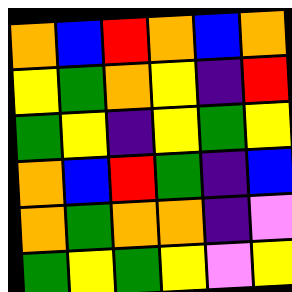[["orange", "blue", "red", "orange", "blue", "orange"], ["yellow", "green", "orange", "yellow", "indigo", "red"], ["green", "yellow", "indigo", "yellow", "green", "yellow"], ["orange", "blue", "red", "green", "indigo", "blue"], ["orange", "green", "orange", "orange", "indigo", "violet"], ["green", "yellow", "green", "yellow", "violet", "yellow"]]